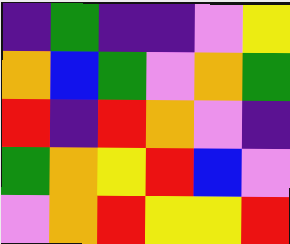[["indigo", "green", "indigo", "indigo", "violet", "yellow"], ["orange", "blue", "green", "violet", "orange", "green"], ["red", "indigo", "red", "orange", "violet", "indigo"], ["green", "orange", "yellow", "red", "blue", "violet"], ["violet", "orange", "red", "yellow", "yellow", "red"]]